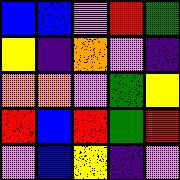[["blue", "blue", "violet", "red", "green"], ["yellow", "indigo", "orange", "violet", "indigo"], ["orange", "orange", "violet", "green", "yellow"], ["red", "blue", "red", "green", "red"], ["violet", "blue", "yellow", "indigo", "violet"]]